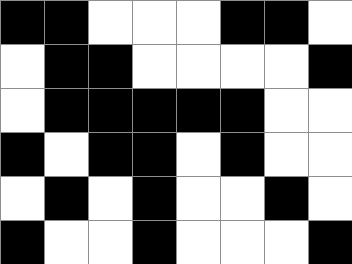[["black", "black", "white", "white", "white", "black", "black", "white"], ["white", "black", "black", "white", "white", "white", "white", "black"], ["white", "black", "black", "black", "black", "black", "white", "white"], ["black", "white", "black", "black", "white", "black", "white", "white"], ["white", "black", "white", "black", "white", "white", "black", "white"], ["black", "white", "white", "black", "white", "white", "white", "black"]]